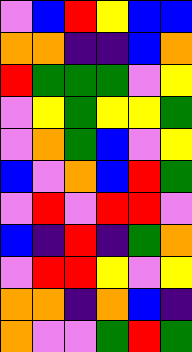[["violet", "blue", "red", "yellow", "blue", "blue"], ["orange", "orange", "indigo", "indigo", "blue", "orange"], ["red", "green", "green", "green", "violet", "yellow"], ["violet", "yellow", "green", "yellow", "yellow", "green"], ["violet", "orange", "green", "blue", "violet", "yellow"], ["blue", "violet", "orange", "blue", "red", "green"], ["violet", "red", "violet", "red", "red", "violet"], ["blue", "indigo", "red", "indigo", "green", "orange"], ["violet", "red", "red", "yellow", "violet", "yellow"], ["orange", "orange", "indigo", "orange", "blue", "indigo"], ["orange", "violet", "violet", "green", "red", "green"]]